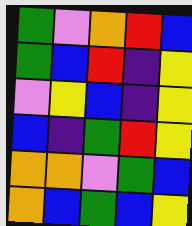[["green", "violet", "orange", "red", "blue"], ["green", "blue", "red", "indigo", "yellow"], ["violet", "yellow", "blue", "indigo", "yellow"], ["blue", "indigo", "green", "red", "yellow"], ["orange", "orange", "violet", "green", "blue"], ["orange", "blue", "green", "blue", "yellow"]]